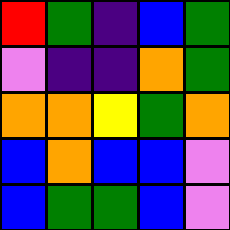[["red", "green", "indigo", "blue", "green"], ["violet", "indigo", "indigo", "orange", "green"], ["orange", "orange", "yellow", "green", "orange"], ["blue", "orange", "blue", "blue", "violet"], ["blue", "green", "green", "blue", "violet"]]